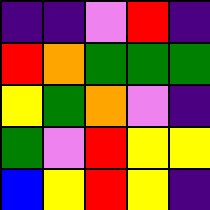[["indigo", "indigo", "violet", "red", "indigo"], ["red", "orange", "green", "green", "green"], ["yellow", "green", "orange", "violet", "indigo"], ["green", "violet", "red", "yellow", "yellow"], ["blue", "yellow", "red", "yellow", "indigo"]]